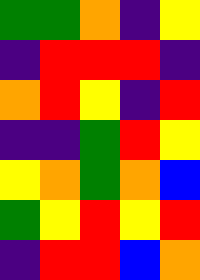[["green", "green", "orange", "indigo", "yellow"], ["indigo", "red", "red", "red", "indigo"], ["orange", "red", "yellow", "indigo", "red"], ["indigo", "indigo", "green", "red", "yellow"], ["yellow", "orange", "green", "orange", "blue"], ["green", "yellow", "red", "yellow", "red"], ["indigo", "red", "red", "blue", "orange"]]